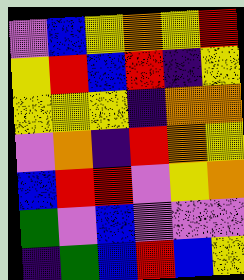[["violet", "blue", "yellow", "orange", "yellow", "red"], ["yellow", "red", "blue", "red", "indigo", "yellow"], ["yellow", "yellow", "yellow", "indigo", "orange", "orange"], ["violet", "orange", "indigo", "red", "orange", "yellow"], ["blue", "red", "red", "violet", "yellow", "orange"], ["green", "violet", "blue", "violet", "violet", "violet"], ["indigo", "green", "blue", "red", "blue", "yellow"]]